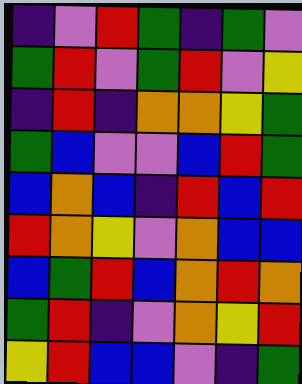[["indigo", "violet", "red", "green", "indigo", "green", "violet"], ["green", "red", "violet", "green", "red", "violet", "yellow"], ["indigo", "red", "indigo", "orange", "orange", "yellow", "green"], ["green", "blue", "violet", "violet", "blue", "red", "green"], ["blue", "orange", "blue", "indigo", "red", "blue", "red"], ["red", "orange", "yellow", "violet", "orange", "blue", "blue"], ["blue", "green", "red", "blue", "orange", "red", "orange"], ["green", "red", "indigo", "violet", "orange", "yellow", "red"], ["yellow", "red", "blue", "blue", "violet", "indigo", "green"]]